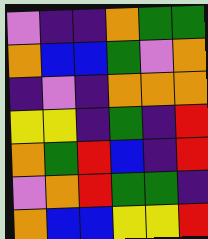[["violet", "indigo", "indigo", "orange", "green", "green"], ["orange", "blue", "blue", "green", "violet", "orange"], ["indigo", "violet", "indigo", "orange", "orange", "orange"], ["yellow", "yellow", "indigo", "green", "indigo", "red"], ["orange", "green", "red", "blue", "indigo", "red"], ["violet", "orange", "red", "green", "green", "indigo"], ["orange", "blue", "blue", "yellow", "yellow", "red"]]